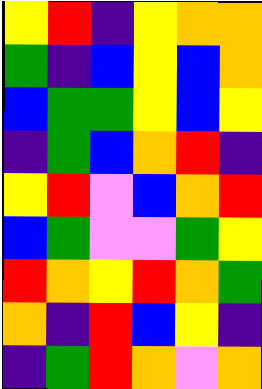[["yellow", "red", "indigo", "yellow", "orange", "orange"], ["green", "indigo", "blue", "yellow", "blue", "orange"], ["blue", "green", "green", "yellow", "blue", "yellow"], ["indigo", "green", "blue", "orange", "red", "indigo"], ["yellow", "red", "violet", "blue", "orange", "red"], ["blue", "green", "violet", "violet", "green", "yellow"], ["red", "orange", "yellow", "red", "orange", "green"], ["orange", "indigo", "red", "blue", "yellow", "indigo"], ["indigo", "green", "red", "orange", "violet", "orange"]]